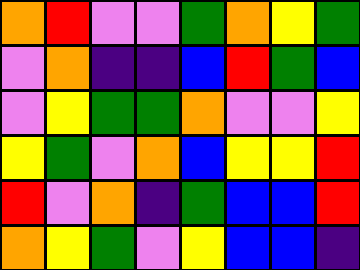[["orange", "red", "violet", "violet", "green", "orange", "yellow", "green"], ["violet", "orange", "indigo", "indigo", "blue", "red", "green", "blue"], ["violet", "yellow", "green", "green", "orange", "violet", "violet", "yellow"], ["yellow", "green", "violet", "orange", "blue", "yellow", "yellow", "red"], ["red", "violet", "orange", "indigo", "green", "blue", "blue", "red"], ["orange", "yellow", "green", "violet", "yellow", "blue", "blue", "indigo"]]